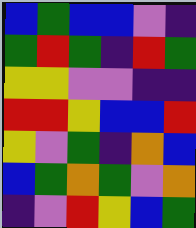[["blue", "green", "blue", "blue", "violet", "indigo"], ["green", "red", "green", "indigo", "red", "green"], ["yellow", "yellow", "violet", "violet", "indigo", "indigo"], ["red", "red", "yellow", "blue", "blue", "red"], ["yellow", "violet", "green", "indigo", "orange", "blue"], ["blue", "green", "orange", "green", "violet", "orange"], ["indigo", "violet", "red", "yellow", "blue", "green"]]